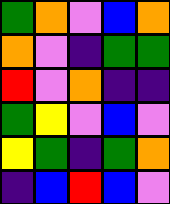[["green", "orange", "violet", "blue", "orange"], ["orange", "violet", "indigo", "green", "green"], ["red", "violet", "orange", "indigo", "indigo"], ["green", "yellow", "violet", "blue", "violet"], ["yellow", "green", "indigo", "green", "orange"], ["indigo", "blue", "red", "blue", "violet"]]